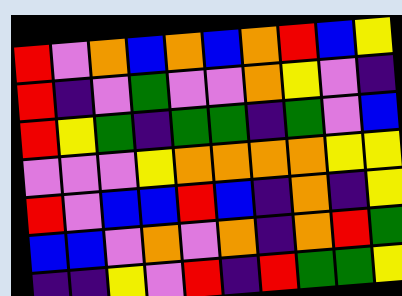[["red", "violet", "orange", "blue", "orange", "blue", "orange", "red", "blue", "yellow"], ["red", "indigo", "violet", "green", "violet", "violet", "orange", "yellow", "violet", "indigo"], ["red", "yellow", "green", "indigo", "green", "green", "indigo", "green", "violet", "blue"], ["violet", "violet", "violet", "yellow", "orange", "orange", "orange", "orange", "yellow", "yellow"], ["red", "violet", "blue", "blue", "red", "blue", "indigo", "orange", "indigo", "yellow"], ["blue", "blue", "violet", "orange", "violet", "orange", "indigo", "orange", "red", "green"], ["indigo", "indigo", "yellow", "violet", "red", "indigo", "red", "green", "green", "yellow"]]